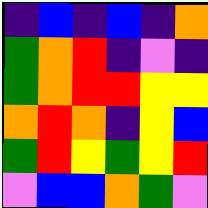[["indigo", "blue", "indigo", "blue", "indigo", "orange"], ["green", "orange", "red", "indigo", "violet", "indigo"], ["green", "orange", "red", "red", "yellow", "yellow"], ["orange", "red", "orange", "indigo", "yellow", "blue"], ["green", "red", "yellow", "green", "yellow", "red"], ["violet", "blue", "blue", "orange", "green", "violet"]]